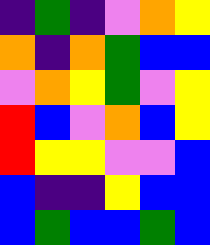[["indigo", "green", "indigo", "violet", "orange", "yellow"], ["orange", "indigo", "orange", "green", "blue", "blue"], ["violet", "orange", "yellow", "green", "violet", "yellow"], ["red", "blue", "violet", "orange", "blue", "yellow"], ["red", "yellow", "yellow", "violet", "violet", "blue"], ["blue", "indigo", "indigo", "yellow", "blue", "blue"], ["blue", "green", "blue", "blue", "green", "blue"]]